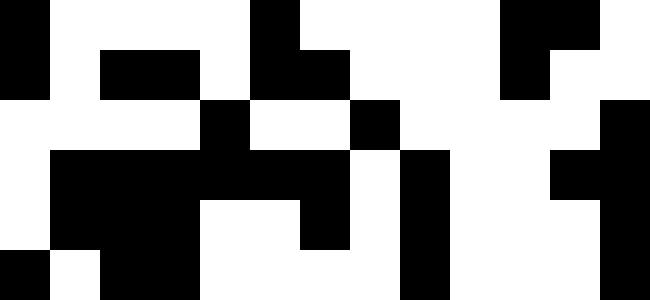[["black", "white", "white", "white", "white", "black", "white", "white", "white", "white", "black", "black", "white"], ["black", "white", "black", "black", "white", "black", "black", "white", "white", "white", "black", "white", "white"], ["white", "white", "white", "white", "black", "white", "white", "black", "white", "white", "white", "white", "black"], ["white", "black", "black", "black", "black", "black", "black", "white", "black", "white", "white", "black", "black"], ["white", "black", "black", "black", "white", "white", "black", "white", "black", "white", "white", "white", "black"], ["black", "white", "black", "black", "white", "white", "white", "white", "black", "white", "white", "white", "black"]]